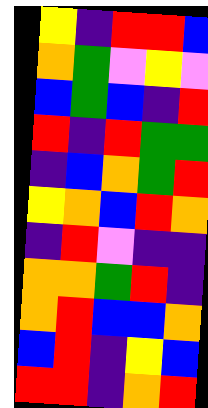[["yellow", "indigo", "red", "red", "blue"], ["orange", "green", "violet", "yellow", "violet"], ["blue", "green", "blue", "indigo", "red"], ["red", "indigo", "red", "green", "green"], ["indigo", "blue", "orange", "green", "red"], ["yellow", "orange", "blue", "red", "orange"], ["indigo", "red", "violet", "indigo", "indigo"], ["orange", "orange", "green", "red", "indigo"], ["orange", "red", "blue", "blue", "orange"], ["blue", "red", "indigo", "yellow", "blue"], ["red", "red", "indigo", "orange", "red"]]